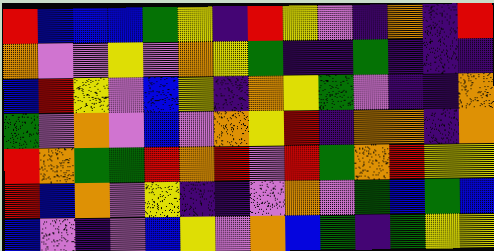[["red", "blue", "blue", "blue", "green", "yellow", "indigo", "red", "yellow", "violet", "indigo", "orange", "indigo", "red"], ["orange", "violet", "violet", "yellow", "violet", "orange", "yellow", "green", "indigo", "indigo", "green", "indigo", "indigo", "indigo"], ["blue", "red", "yellow", "violet", "blue", "yellow", "indigo", "orange", "yellow", "green", "violet", "indigo", "indigo", "orange"], ["green", "violet", "orange", "violet", "blue", "violet", "orange", "yellow", "red", "indigo", "orange", "orange", "indigo", "orange"], ["red", "orange", "green", "green", "red", "orange", "red", "violet", "red", "green", "orange", "red", "yellow", "yellow"], ["red", "blue", "orange", "violet", "yellow", "indigo", "indigo", "violet", "orange", "violet", "green", "blue", "green", "blue"], ["blue", "violet", "indigo", "violet", "blue", "yellow", "violet", "orange", "blue", "green", "indigo", "green", "yellow", "yellow"]]